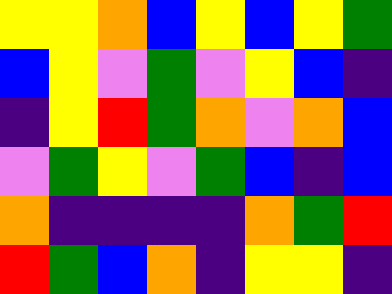[["yellow", "yellow", "orange", "blue", "yellow", "blue", "yellow", "green"], ["blue", "yellow", "violet", "green", "violet", "yellow", "blue", "indigo"], ["indigo", "yellow", "red", "green", "orange", "violet", "orange", "blue"], ["violet", "green", "yellow", "violet", "green", "blue", "indigo", "blue"], ["orange", "indigo", "indigo", "indigo", "indigo", "orange", "green", "red"], ["red", "green", "blue", "orange", "indigo", "yellow", "yellow", "indigo"]]